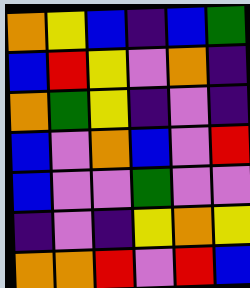[["orange", "yellow", "blue", "indigo", "blue", "green"], ["blue", "red", "yellow", "violet", "orange", "indigo"], ["orange", "green", "yellow", "indigo", "violet", "indigo"], ["blue", "violet", "orange", "blue", "violet", "red"], ["blue", "violet", "violet", "green", "violet", "violet"], ["indigo", "violet", "indigo", "yellow", "orange", "yellow"], ["orange", "orange", "red", "violet", "red", "blue"]]